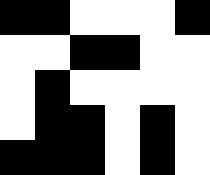[["black", "black", "white", "white", "white", "black"], ["white", "white", "black", "black", "white", "white"], ["white", "black", "white", "white", "white", "white"], ["white", "black", "black", "white", "black", "white"], ["black", "black", "black", "white", "black", "white"]]